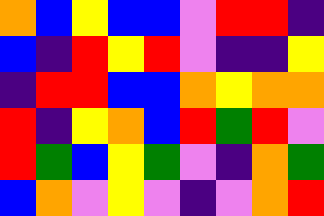[["orange", "blue", "yellow", "blue", "blue", "violet", "red", "red", "indigo"], ["blue", "indigo", "red", "yellow", "red", "violet", "indigo", "indigo", "yellow"], ["indigo", "red", "red", "blue", "blue", "orange", "yellow", "orange", "orange"], ["red", "indigo", "yellow", "orange", "blue", "red", "green", "red", "violet"], ["red", "green", "blue", "yellow", "green", "violet", "indigo", "orange", "green"], ["blue", "orange", "violet", "yellow", "violet", "indigo", "violet", "orange", "red"]]